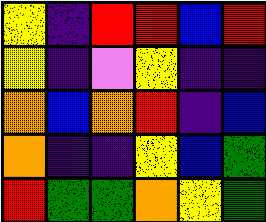[["yellow", "indigo", "red", "red", "blue", "red"], ["yellow", "indigo", "violet", "yellow", "indigo", "indigo"], ["orange", "blue", "orange", "red", "indigo", "blue"], ["orange", "indigo", "indigo", "yellow", "blue", "green"], ["red", "green", "green", "orange", "yellow", "green"]]